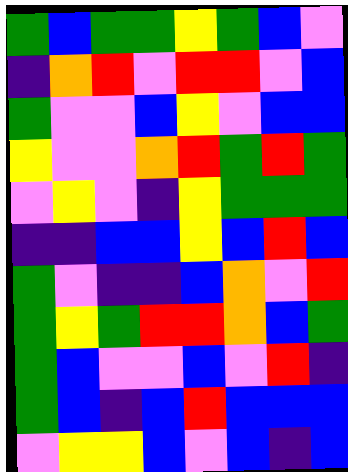[["green", "blue", "green", "green", "yellow", "green", "blue", "violet"], ["indigo", "orange", "red", "violet", "red", "red", "violet", "blue"], ["green", "violet", "violet", "blue", "yellow", "violet", "blue", "blue"], ["yellow", "violet", "violet", "orange", "red", "green", "red", "green"], ["violet", "yellow", "violet", "indigo", "yellow", "green", "green", "green"], ["indigo", "indigo", "blue", "blue", "yellow", "blue", "red", "blue"], ["green", "violet", "indigo", "indigo", "blue", "orange", "violet", "red"], ["green", "yellow", "green", "red", "red", "orange", "blue", "green"], ["green", "blue", "violet", "violet", "blue", "violet", "red", "indigo"], ["green", "blue", "indigo", "blue", "red", "blue", "blue", "blue"], ["violet", "yellow", "yellow", "blue", "violet", "blue", "indigo", "blue"]]